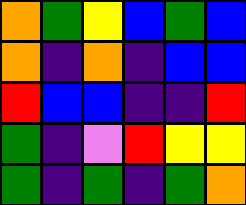[["orange", "green", "yellow", "blue", "green", "blue"], ["orange", "indigo", "orange", "indigo", "blue", "blue"], ["red", "blue", "blue", "indigo", "indigo", "red"], ["green", "indigo", "violet", "red", "yellow", "yellow"], ["green", "indigo", "green", "indigo", "green", "orange"]]